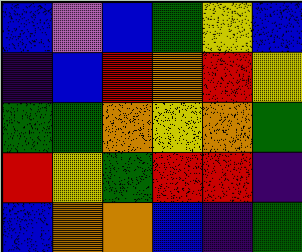[["blue", "violet", "blue", "green", "yellow", "blue"], ["indigo", "blue", "red", "orange", "red", "yellow"], ["green", "green", "orange", "yellow", "orange", "green"], ["red", "yellow", "green", "red", "red", "indigo"], ["blue", "orange", "orange", "blue", "indigo", "green"]]